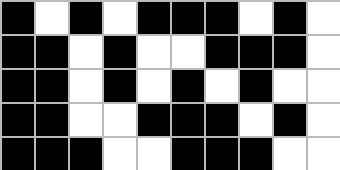[["black", "white", "black", "white", "black", "black", "black", "white", "black", "white"], ["black", "black", "white", "black", "white", "white", "black", "black", "black", "white"], ["black", "black", "white", "black", "white", "black", "white", "black", "white", "white"], ["black", "black", "white", "white", "black", "black", "black", "white", "black", "white"], ["black", "black", "black", "white", "white", "black", "black", "black", "white", "white"]]